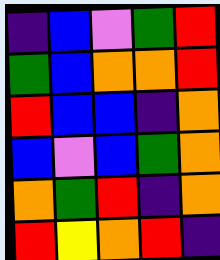[["indigo", "blue", "violet", "green", "red"], ["green", "blue", "orange", "orange", "red"], ["red", "blue", "blue", "indigo", "orange"], ["blue", "violet", "blue", "green", "orange"], ["orange", "green", "red", "indigo", "orange"], ["red", "yellow", "orange", "red", "indigo"]]